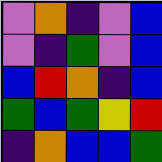[["violet", "orange", "indigo", "violet", "blue"], ["violet", "indigo", "green", "violet", "blue"], ["blue", "red", "orange", "indigo", "blue"], ["green", "blue", "green", "yellow", "red"], ["indigo", "orange", "blue", "blue", "green"]]